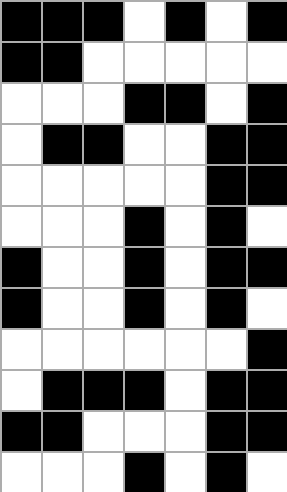[["black", "black", "black", "white", "black", "white", "black"], ["black", "black", "white", "white", "white", "white", "white"], ["white", "white", "white", "black", "black", "white", "black"], ["white", "black", "black", "white", "white", "black", "black"], ["white", "white", "white", "white", "white", "black", "black"], ["white", "white", "white", "black", "white", "black", "white"], ["black", "white", "white", "black", "white", "black", "black"], ["black", "white", "white", "black", "white", "black", "white"], ["white", "white", "white", "white", "white", "white", "black"], ["white", "black", "black", "black", "white", "black", "black"], ["black", "black", "white", "white", "white", "black", "black"], ["white", "white", "white", "black", "white", "black", "white"]]